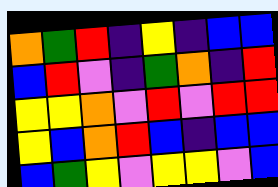[["orange", "green", "red", "indigo", "yellow", "indigo", "blue", "blue"], ["blue", "red", "violet", "indigo", "green", "orange", "indigo", "red"], ["yellow", "yellow", "orange", "violet", "red", "violet", "red", "red"], ["yellow", "blue", "orange", "red", "blue", "indigo", "blue", "blue"], ["blue", "green", "yellow", "violet", "yellow", "yellow", "violet", "blue"]]